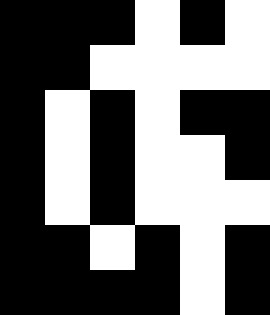[["black", "black", "black", "white", "black", "white"], ["black", "black", "white", "white", "white", "white"], ["black", "white", "black", "white", "black", "black"], ["black", "white", "black", "white", "white", "black"], ["black", "white", "black", "white", "white", "white"], ["black", "black", "white", "black", "white", "black"], ["black", "black", "black", "black", "white", "black"]]